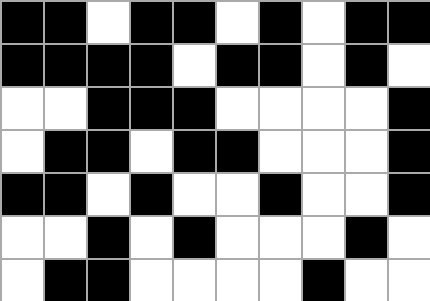[["black", "black", "white", "black", "black", "white", "black", "white", "black", "black"], ["black", "black", "black", "black", "white", "black", "black", "white", "black", "white"], ["white", "white", "black", "black", "black", "white", "white", "white", "white", "black"], ["white", "black", "black", "white", "black", "black", "white", "white", "white", "black"], ["black", "black", "white", "black", "white", "white", "black", "white", "white", "black"], ["white", "white", "black", "white", "black", "white", "white", "white", "black", "white"], ["white", "black", "black", "white", "white", "white", "white", "black", "white", "white"]]